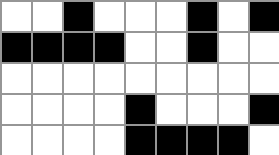[["white", "white", "black", "white", "white", "white", "black", "white", "black"], ["black", "black", "black", "black", "white", "white", "black", "white", "white"], ["white", "white", "white", "white", "white", "white", "white", "white", "white"], ["white", "white", "white", "white", "black", "white", "white", "white", "black"], ["white", "white", "white", "white", "black", "black", "black", "black", "white"]]